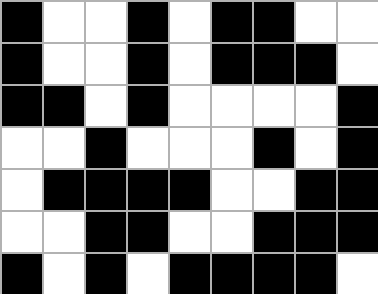[["black", "white", "white", "black", "white", "black", "black", "white", "white"], ["black", "white", "white", "black", "white", "black", "black", "black", "white"], ["black", "black", "white", "black", "white", "white", "white", "white", "black"], ["white", "white", "black", "white", "white", "white", "black", "white", "black"], ["white", "black", "black", "black", "black", "white", "white", "black", "black"], ["white", "white", "black", "black", "white", "white", "black", "black", "black"], ["black", "white", "black", "white", "black", "black", "black", "black", "white"]]